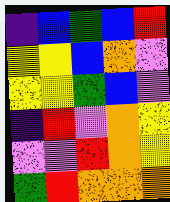[["indigo", "blue", "green", "blue", "red"], ["yellow", "yellow", "blue", "orange", "violet"], ["yellow", "yellow", "green", "blue", "violet"], ["indigo", "red", "violet", "orange", "yellow"], ["violet", "violet", "red", "orange", "yellow"], ["green", "red", "orange", "orange", "orange"]]